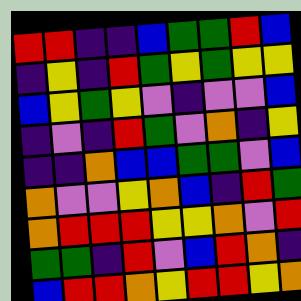[["red", "red", "indigo", "indigo", "blue", "green", "green", "red", "blue"], ["indigo", "yellow", "indigo", "red", "green", "yellow", "green", "yellow", "yellow"], ["blue", "yellow", "green", "yellow", "violet", "indigo", "violet", "violet", "blue"], ["indigo", "violet", "indigo", "red", "green", "violet", "orange", "indigo", "yellow"], ["indigo", "indigo", "orange", "blue", "blue", "green", "green", "violet", "blue"], ["orange", "violet", "violet", "yellow", "orange", "blue", "indigo", "red", "green"], ["orange", "red", "red", "red", "yellow", "yellow", "orange", "violet", "red"], ["green", "green", "indigo", "red", "violet", "blue", "red", "orange", "indigo"], ["blue", "red", "red", "orange", "yellow", "red", "red", "yellow", "orange"]]